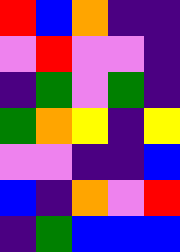[["red", "blue", "orange", "indigo", "indigo"], ["violet", "red", "violet", "violet", "indigo"], ["indigo", "green", "violet", "green", "indigo"], ["green", "orange", "yellow", "indigo", "yellow"], ["violet", "violet", "indigo", "indigo", "blue"], ["blue", "indigo", "orange", "violet", "red"], ["indigo", "green", "blue", "blue", "blue"]]